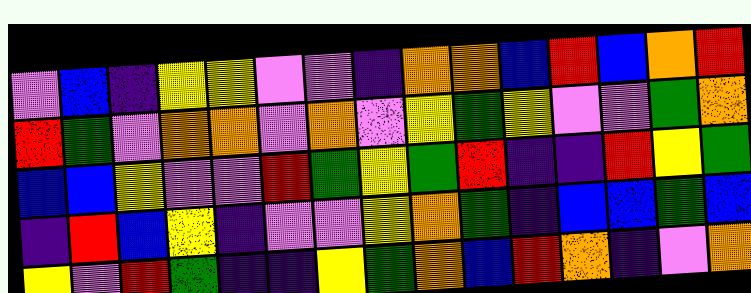[["violet", "blue", "indigo", "yellow", "yellow", "violet", "violet", "indigo", "orange", "orange", "blue", "red", "blue", "orange", "red"], ["red", "green", "violet", "orange", "orange", "violet", "orange", "violet", "yellow", "green", "yellow", "violet", "violet", "green", "orange"], ["blue", "blue", "yellow", "violet", "violet", "red", "green", "yellow", "green", "red", "indigo", "indigo", "red", "yellow", "green"], ["indigo", "red", "blue", "yellow", "indigo", "violet", "violet", "yellow", "orange", "green", "indigo", "blue", "blue", "green", "blue"], ["yellow", "violet", "red", "green", "indigo", "indigo", "yellow", "green", "orange", "blue", "red", "orange", "indigo", "violet", "orange"]]